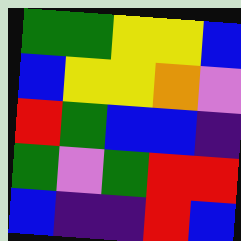[["green", "green", "yellow", "yellow", "blue"], ["blue", "yellow", "yellow", "orange", "violet"], ["red", "green", "blue", "blue", "indigo"], ["green", "violet", "green", "red", "red"], ["blue", "indigo", "indigo", "red", "blue"]]